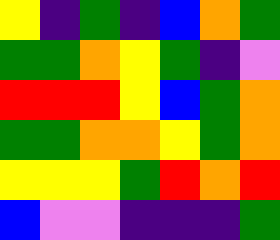[["yellow", "indigo", "green", "indigo", "blue", "orange", "green"], ["green", "green", "orange", "yellow", "green", "indigo", "violet"], ["red", "red", "red", "yellow", "blue", "green", "orange"], ["green", "green", "orange", "orange", "yellow", "green", "orange"], ["yellow", "yellow", "yellow", "green", "red", "orange", "red"], ["blue", "violet", "violet", "indigo", "indigo", "indigo", "green"]]